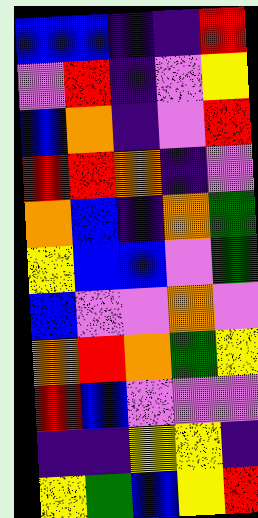[["blue", "blue", "indigo", "indigo", "red"], ["violet", "red", "indigo", "violet", "yellow"], ["blue", "orange", "indigo", "violet", "red"], ["red", "red", "orange", "indigo", "violet"], ["orange", "blue", "indigo", "orange", "green"], ["yellow", "blue", "blue", "violet", "green"], ["blue", "violet", "violet", "orange", "violet"], ["orange", "red", "orange", "green", "yellow"], ["red", "blue", "violet", "violet", "violet"], ["indigo", "indigo", "yellow", "yellow", "indigo"], ["yellow", "green", "blue", "yellow", "red"]]